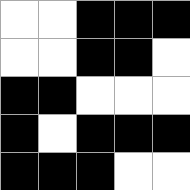[["white", "white", "black", "black", "black"], ["white", "white", "black", "black", "white"], ["black", "black", "white", "white", "white"], ["black", "white", "black", "black", "black"], ["black", "black", "black", "white", "white"]]